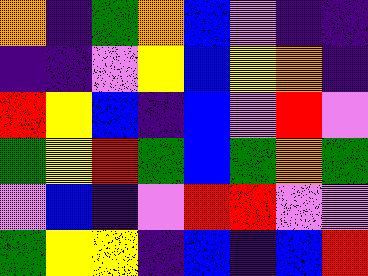[["orange", "indigo", "green", "orange", "blue", "violet", "indigo", "indigo"], ["indigo", "indigo", "violet", "yellow", "blue", "yellow", "orange", "indigo"], ["red", "yellow", "blue", "indigo", "blue", "violet", "red", "violet"], ["green", "yellow", "red", "green", "blue", "green", "orange", "green"], ["violet", "blue", "indigo", "violet", "red", "red", "violet", "violet"], ["green", "yellow", "yellow", "indigo", "blue", "indigo", "blue", "red"]]